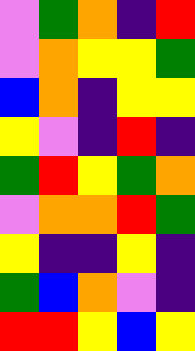[["violet", "green", "orange", "indigo", "red"], ["violet", "orange", "yellow", "yellow", "green"], ["blue", "orange", "indigo", "yellow", "yellow"], ["yellow", "violet", "indigo", "red", "indigo"], ["green", "red", "yellow", "green", "orange"], ["violet", "orange", "orange", "red", "green"], ["yellow", "indigo", "indigo", "yellow", "indigo"], ["green", "blue", "orange", "violet", "indigo"], ["red", "red", "yellow", "blue", "yellow"]]